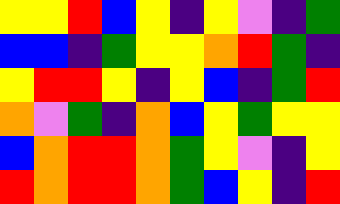[["yellow", "yellow", "red", "blue", "yellow", "indigo", "yellow", "violet", "indigo", "green"], ["blue", "blue", "indigo", "green", "yellow", "yellow", "orange", "red", "green", "indigo"], ["yellow", "red", "red", "yellow", "indigo", "yellow", "blue", "indigo", "green", "red"], ["orange", "violet", "green", "indigo", "orange", "blue", "yellow", "green", "yellow", "yellow"], ["blue", "orange", "red", "red", "orange", "green", "yellow", "violet", "indigo", "yellow"], ["red", "orange", "red", "red", "orange", "green", "blue", "yellow", "indigo", "red"]]